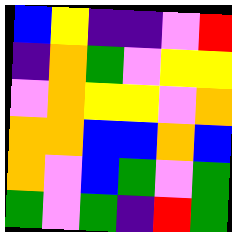[["blue", "yellow", "indigo", "indigo", "violet", "red"], ["indigo", "orange", "green", "violet", "yellow", "yellow"], ["violet", "orange", "yellow", "yellow", "violet", "orange"], ["orange", "orange", "blue", "blue", "orange", "blue"], ["orange", "violet", "blue", "green", "violet", "green"], ["green", "violet", "green", "indigo", "red", "green"]]